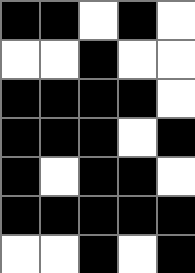[["black", "black", "white", "black", "white"], ["white", "white", "black", "white", "white"], ["black", "black", "black", "black", "white"], ["black", "black", "black", "white", "black"], ["black", "white", "black", "black", "white"], ["black", "black", "black", "black", "black"], ["white", "white", "black", "white", "black"]]